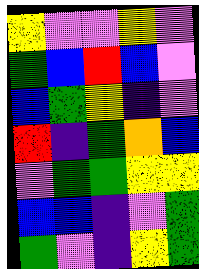[["yellow", "violet", "violet", "yellow", "violet"], ["green", "blue", "red", "blue", "violet"], ["blue", "green", "yellow", "indigo", "violet"], ["red", "indigo", "green", "orange", "blue"], ["violet", "green", "green", "yellow", "yellow"], ["blue", "blue", "indigo", "violet", "green"], ["green", "violet", "indigo", "yellow", "green"]]